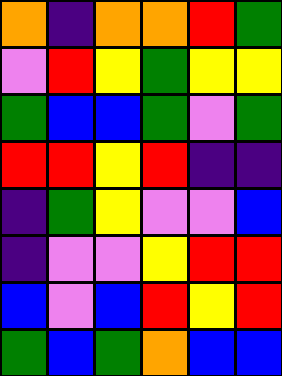[["orange", "indigo", "orange", "orange", "red", "green"], ["violet", "red", "yellow", "green", "yellow", "yellow"], ["green", "blue", "blue", "green", "violet", "green"], ["red", "red", "yellow", "red", "indigo", "indigo"], ["indigo", "green", "yellow", "violet", "violet", "blue"], ["indigo", "violet", "violet", "yellow", "red", "red"], ["blue", "violet", "blue", "red", "yellow", "red"], ["green", "blue", "green", "orange", "blue", "blue"]]